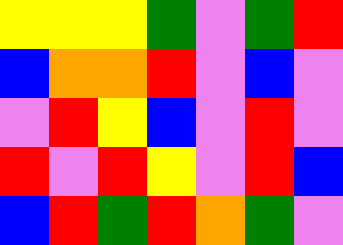[["yellow", "yellow", "yellow", "green", "violet", "green", "red"], ["blue", "orange", "orange", "red", "violet", "blue", "violet"], ["violet", "red", "yellow", "blue", "violet", "red", "violet"], ["red", "violet", "red", "yellow", "violet", "red", "blue"], ["blue", "red", "green", "red", "orange", "green", "violet"]]